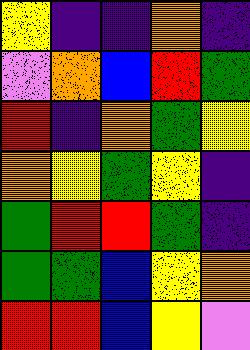[["yellow", "indigo", "indigo", "orange", "indigo"], ["violet", "orange", "blue", "red", "green"], ["red", "indigo", "orange", "green", "yellow"], ["orange", "yellow", "green", "yellow", "indigo"], ["green", "red", "red", "green", "indigo"], ["green", "green", "blue", "yellow", "orange"], ["red", "red", "blue", "yellow", "violet"]]